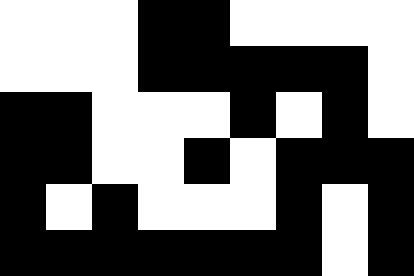[["white", "white", "white", "black", "black", "white", "white", "white", "white"], ["white", "white", "white", "black", "black", "black", "black", "black", "white"], ["black", "black", "white", "white", "white", "black", "white", "black", "white"], ["black", "black", "white", "white", "black", "white", "black", "black", "black"], ["black", "white", "black", "white", "white", "white", "black", "white", "black"], ["black", "black", "black", "black", "black", "black", "black", "white", "black"]]